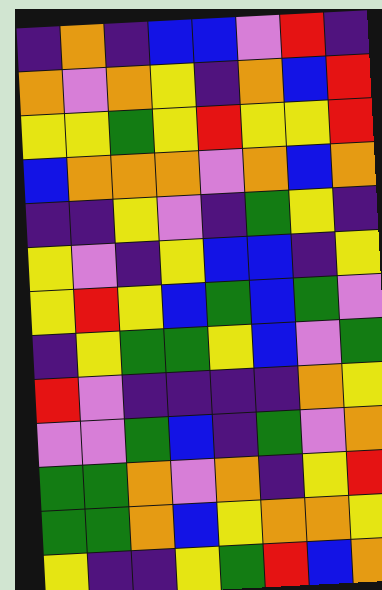[["indigo", "orange", "indigo", "blue", "blue", "violet", "red", "indigo"], ["orange", "violet", "orange", "yellow", "indigo", "orange", "blue", "red"], ["yellow", "yellow", "green", "yellow", "red", "yellow", "yellow", "red"], ["blue", "orange", "orange", "orange", "violet", "orange", "blue", "orange"], ["indigo", "indigo", "yellow", "violet", "indigo", "green", "yellow", "indigo"], ["yellow", "violet", "indigo", "yellow", "blue", "blue", "indigo", "yellow"], ["yellow", "red", "yellow", "blue", "green", "blue", "green", "violet"], ["indigo", "yellow", "green", "green", "yellow", "blue", "violet", "green"], ["red", "violet", "indigo", "indigo", "indigo", "indigo", "orange", "yellow"], ["violet", "violet", "green", "blue", "indigo", "green", "violet", "orange"], ["green", "green", "orange", "violet", "orange", "indigo", "yellow", "red"], ["green", "green", "orange", "blue", "yellow", "orange", "orange", "yellow"], ["yellow", "indigo", "indigo", "yellow", "green", "red", "blue", "orange"]]